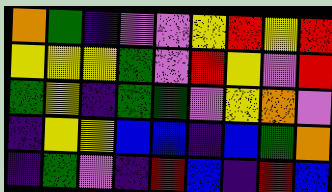[["orange", "green", "indigo", "violet", "violet", "yellow", "red", "yellow", "red"], ["yellow", "yellow", "yellow", "green", "violet", "red", "yellow", "violet", "red"], ["green", "yellow", "indigo", "green", "green", "violet", "yellow", "orange", "violet"], ["indigo", "yellow", "yellow", "blue", "blue", "indigo", "blue", "green", "orange"], ["indigo", "green", "violet", "indigo", "red", "blue", "indigo", "red", "blue"]]